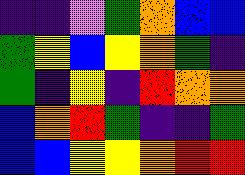[["indigo", "indigo", "violet", "green", "orange", "blue", "blue"], ["green", "yellow", "blue", "yellow", "orange", "green", "indigo"], ["green", "indigo", "yellow", "indigo", "red", "orange", "orange"], ["blue", "orange", "red", "green", "indigo", "indigo", "green"], ["blue", "blue", "yellow", "yellow", "orange", "red", "red"]]